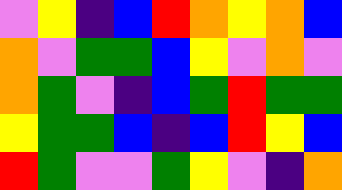[["violet", "yellow", "indigo", "blue", "red", "orange", "yellow", "orange", "blue"], ["orange", "violet", "green", "green", "blue", "yellow", "violet", "orange", "violet"], ["orange", "green", "violet", "indigo", "blue", "green", "red", "green", "green"], ["yellow", "green", "green", "blue", "indigo", "blue", "red", "yellow", "blue"], ["red", "green", "violet", "violet", "green", "yellow", "violet", "indigo", "orange"]]